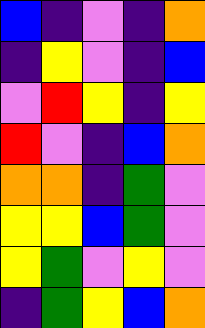[["blue", "indigo", "violet", "indigo", "orange"], ["indigo", "yellow", "violet", "indigo", "blue"], ["violet", "red", "yellow", "indigo", "yellow"], ["red", "violet", "indigo", "blue", "orange"], ["orange", "orange", "indigo", "green", "violet"], ["yellow", "yellow", "blue", "green", "violet"], ["yellow", "green", "violet", "yellow", "violet"], ["indigo", "green", "yellow", "blue", "orange"]]